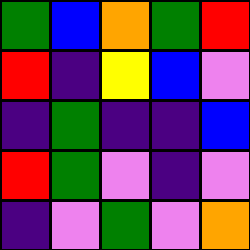[["green", "blue", "orange", "green", "red"], ["red", "indigo", "yellow", "blue", "violet"], ["indigo", "green", "indigo", "indigo", "blue"], ["red", "green", "violet", "indigo", "violet"], ["indigo", "violet", "green", "violet", "orange"]]